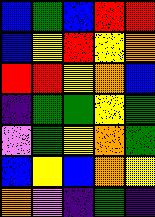[["blue", "green", "blue", "red", "red"], ["blue", "yellow", "red", "yellow", "orange"], ["red", "red", "yellow", "orange", "blue"], ["indigo", "green", "green", "yellow", "green"], ["violet", "green", "yellow", "orange", "green"], ["blue", "yellow", "blue", "orange", "yellow"], ["orange", "violet", "indigo", "green", "indigo"]]